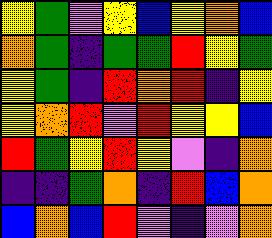[["yellow", "green", "violet", "yellow", "blue", "yellow", "orange", "blue"], ["orange", "green", "indigo", "green", "green", "red", "yellow", "green"], ["yellow", "green", "indigo", "red", "orange", "red", "indigo", "yellow"], ["yellow", "orange", "red", "violet", "red", "yellow", "yellow", "blue"], ["red", "green", "yellow", "red", "yellow", "violet", "indigo", "orange"], ["indigo", "indigo", "green", "orange", "indigo", "red", "blue", "orange"], ["blue", "orange", "blue", "red", "violet", "indigo", "violet", "orange"]]